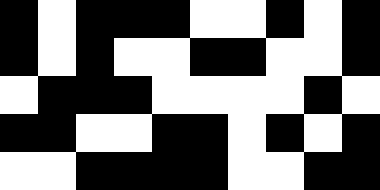[["black", "white", "black", "black", "black", "white", "white", "black", "white", "black"], ["black", "white", "black", "white", "white", "black", "black", "white", "white", "black"], ["white", "black", "black", "black", "white", "white", "white", "white", "black", "white"], ["black", "black", "white", "white", "black", "black", "white", "black", "white", "black"], ["white", "white", "black", "black", "black", "black", "white", "white", "black", "black"]]